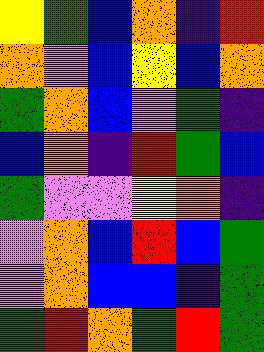[["yellow", "green", "blue", "orange", "indigo", "red"], ["orange", "violet", "blue", "yellow", "blue", "orange"], ["green", "orange", "blue", "violet", "green", "indigo"], ["blue", "orange", "indigo", "red", "green", "blue"], ["green", "violet", "violet", "yellow", "orange", "indigo"], ["violet", "orange", "blue", "red", "blue", "green"], ["violet", "orange", "blue", "blue", "indigo", "green"], ["green", "red", "orange", "green", "red", "green"]]